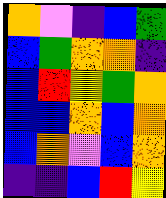[["orange", "violet", "indigo", "blue", "green"], ["blue", "green", "orange", "orange", "indigo"], ["blue", "red", "yellow", "green", "orange"], ["blue", "blue", "orange", "blue", "orange"], ["blue", "orange", "violet", "blue", "orange"], ["indigo", "indigo", "blue", "red", "yellow"]]